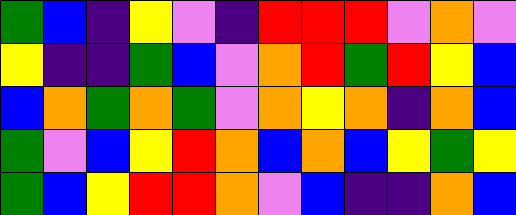[["green", "blue", "indigo", "yellow", "violet", "indigo", "red", "red", "red", "violet", "orange", "violet"], ["yellow", "indigo", "indigo", "green", "blue", "violet", "orange", "red", "green", "red", "yellow", "blue"], ["blue", "orange", "green", "orange", "green", "violet", "orange", "yellow", "orange", "indigo", "orange", "blue"], ["green", "violet", "blue", "yellow", "red", "orange", "blue", "orange", "blue", "yellow", "green", "yellow"], ["green", "blue", "yellow", "red", "red", "orange", "violet", "blue", "indigo", "indigo", "orange", "blue"]]